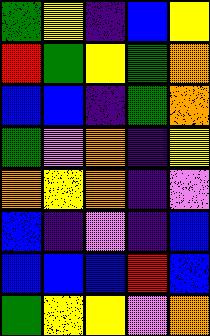[["green", "yellow", "indigo", "blue", "yellow"], ["red", "green", "yellow", "green", "orange"], ["blue", "blue", "indigo", "green", "orange"], ["green", "violet", "orange", "indigo", "yellow"], ["orange", "yellow", "orange", "indigo", "violet"], ["blue", "indigo", "violet", "indigo", "blue"], ["blue", "blue", "blue", "red", "blue"], ["green", "yellow", "yellow", "violet", "orange"]]